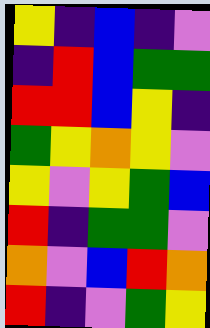[["yellow", "indigo", "blue", "indigo", "violet"], ["indigo", "red", "blue", "green", "green"], ["red", "red", "blue", "yellow", "indigo"], ["green", "yellow", "orange", "yellow", "violet"], ["yellow", "violet", "yellow", "green", "blue"], ["red", "indigo", "green", "green", "violet"], ["orange", "violet", "blue", "red", "orange"], ["red", "indigo", "violet", "green", "yellow"]]